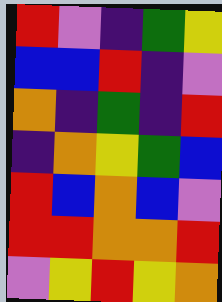[["red", "violet", "indigo", "green", "yellow"], ["blue", "blue", "red", "indigo", "violet"], ["orange", "indigo", "green", "indigo", "red"], ["indigo", "orange", "yellow", "green", "blue"], ["red", "blue", "orange", "blue", "violet"], ["red", "red", "orange", "orange", "red"], ["violet", "yellow", "red", "yellow", "orange"]]